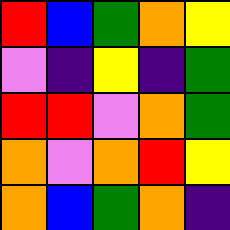[["red", "blue", "green", "orange", "yellow"], ["violet", "indigo", "yellow", "indigo", "green"], ["red", "red", "violet", "orange", "green"], ["orange", "violet", "orange", "red", "yellow"], ["orange", "blue", "green", "orange", "indigo"]]